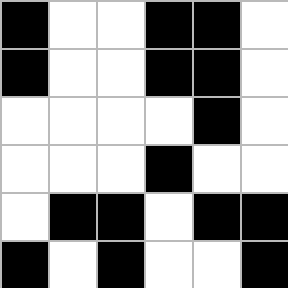[["black", "white", "white", "black", "black", "white"], ["black", "white", "white", "black", "black", "white"], ["white", "white", "white", "white", "black", "white"], ["white", "white", "white", "black", "white", "white"], ["white", "black", "black", "white", "black", "black"], ["black", "white", "black", "white", "white", "black"]]